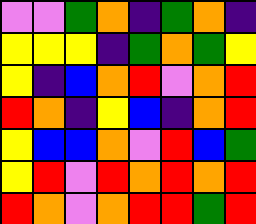[["violet", "violet", "green", "orange", "indigo", "green", "orange", "indigo"], ["yellow", "yellow", "yellow", "indigo", "green", "orange", "green", "yellow"], ["yellow", "indigo", "blue", "orange", "red", "violet", "orange", "red"], ["red", "orange", "indigo", "yellow", "blue", "indigo", "orange", "red"], ["yellow", "blue", "blue", "orange", "violet", "red", "blue", "green"], ["yellow", "red", "violet", "red", "orange", "red", "orange", "red"], ["red", "orange", "violet", "orange", "red", "red", "green", "red"]]